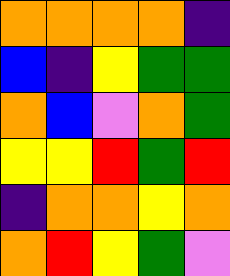[["orange", "orange", "orange", "orange", "indigo"], ["blue", "indigo", "yellow", "green", "green"], ["orange", "blue", "violet", "orange", "green"], ["yellow", "yellow", "red", "green", "red"], ["indigo", "orange", "orange", "yellow", "orange"], ["orange", "red", "yellow", "green", "violet"]]